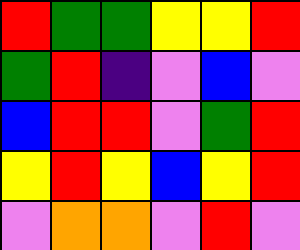[["red", "green", "green", "yellow", "yellow", "red"], ["green", "red", "indigo", "violet", "blue", "violet"], ["blue", "red", "red", "violet", "green", "red"], ["yellow", "red", "yellow", "blue", "yellow", "red"], ["violet", "orange", "orange", "violet", "red", "violet"]]